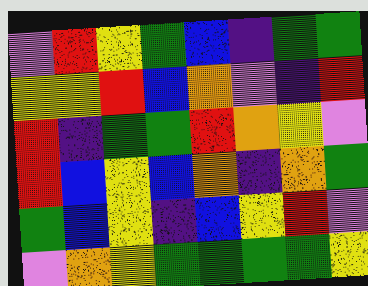[["violet", "red", "yellow", "green", "blue", "indigo", "green", "green"], ["yellow", "yellow", "red", "blue", "orange", "violet", "indigo", "red"], ["red", "indigo", "green", "green", "red", "orange", "yellow", "violet"], ["red", "blue", "yellow", "blue", "orange", "indigo", "orange", "green"], ["green", "blue", "yellow", "indigo", "blue", "yellow", "red", "violet"], ["violet", "orange", "yellow", "green", "green", "green", "green", "yellow"]]